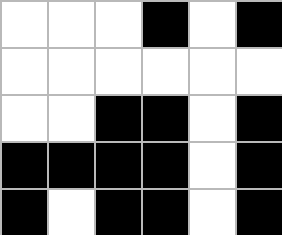[["white", "white", "white", "black", "white", "black"], ["white", "white", "white", "white", "white", "white"], ["white", "white", "black", "black", "white", "black"], ["black", "black", "black", "black", "white", "black"], ["black", "white", "black", "black", "white", "black"]]